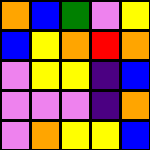[["orange", "blue", "green", "violet", "yellow"], ["blue", "yellow", "orange", "red", "orange"], ["violet", "yellow", "yellow", "indigo", "blue"], ["violet", "violet", "violet", "indigo", "orange"], ["violet", "orange", "yellow", "yellow", "blue"]]